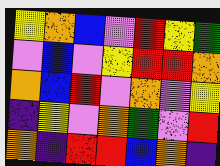[["yellow", "orange", "blue", "violet", "red", "yellow", "green"], ["violet", "blue", "violet", "yellow", "red", "red", "orange"], ["orange", "blue", "red", "violet", "orange", "violet", "yellow"], ["indigo", "yellow", "violet", "orange", "green", "violet", "red"], ["orange", "indigo", "red", "red", "blue", "orange", "indigo"]]